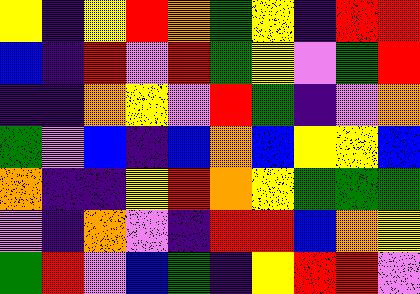[["yellow", "indigo", "yellow", "red", "orange", "green", "yellow", "indigo", "red", "red"], ["blue", "indigo", "red", "violet", "red", "green", "yellow", "violet", "green", "red"], ["indigo", "indigo", "orange", "yellow", "violet", "red", "green", "indigo", "violet", "orange"], ["green", "violet", "blue", "indigo", "blue", "orange", "blue", "yellow", "yellow", "blue"], ["orange", "indigo", "indigo", "yellow", "red", "orange", "yellow", "green", "green", "green"], ["violet", "indigo", "orange", "violet", "indigo", "red", "red", "blue", "orange", "yellow"], ["green", "red", "violet", "blue", "green", "indigo", "yellow", "red", "red", "violet"]]